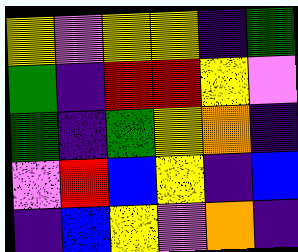[["yellow", "violet", "yellow", "yellow", "indigo", "green"], ["green", "indigo", "red", "red", "yellow", "violet"], ["green", "indigo", "green", "yellow", "orange", "indigo"], ["violet", "red", "blue", "yellow", "indigo", "blue"], ["indigo", "blue", "yellow", "violet", "orange", "indigo"]]